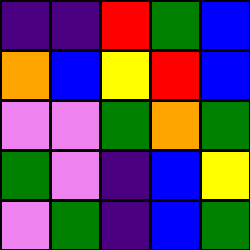[["indigo", "indigo", "red", "green", "blue"], ["orange", "blue", "yellow", "red", "blue"], ["violet", "violet", "green", "orange", "green"], ["green", "violet", "indigo", "blue", "yellow"], ["violet", "green", "indigo", "blue", "green"]]